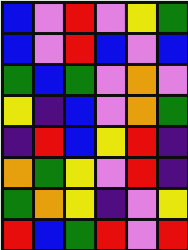[["blue", "violet", "red", "violet", "yellow", "green"], ["blue", "violet", "red", "blue", "violet", "blue"], ["green", "blue", "green", "violet", "orange", "violet"], ["yellow", "indigo", "blue", "violet", "orange", "green"], ["indigo", "red", "blue", "yellow", "red", "indigo"], ["orange", "green", "yellow", "violet", "red", "indigo"], ["green", "orange", "yellow", "indigo", "violet", "yellow"], ["red", "blue", "green", "red", "violet", "red"]]